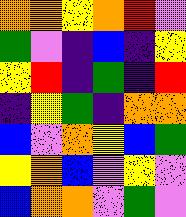[["orange", "orange", "yellow", "orange", "red", "violet"], ["green", "violet", "indigo", "blue", "indigo", "yellow"], ["yellow", "red", "indigo", "green", "indigo", "red"], ["indigo", "yellow", "green", "indigo", "orange", "orange"], ["blue", "violet", "orange", "yellow", "blue", "green"], ["yellow", "orange", "blue", "violet", "yellow", "violet"], ["blue", "orange", "orange", "violet", "green", "violet"]]